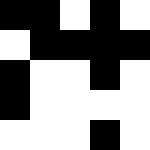[["black", "black", "white", "black", "white"], ["white", "black", "black", "black", "black"], ["black", "white", "white", "black", "white"], ["black", "white", "white", "white", "white"], ["white", "white", "white", "black", "white"]]